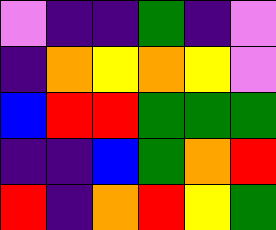[["violet", "indigo", "indigo", "green", "indigo", "violet"], ["indigo", "orange", "yellow", "orange", "yellow", "violet"], ["blue", "red", "red", "green", "green", "green"], ["indigo", "indigo", "blue", "green", "orange", "red"], ["red", "indigo", "orange", "red", "yellow", "green"]]